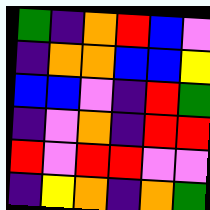[["green", "indigo", "orange", "red", "blue", "violet"], ["indigo", "orange", "orange", "blue", "blue", "yellow"], ["blue", "blue", "violet", "indigo", "red", "green"], ["indigo", "violet", "orange", "indigo", "red", "red"], ["red", "violet", "red", "red", "violet", "violet"], ["indigo", "yellow", "orange", "indigo", "orange", "green"]]